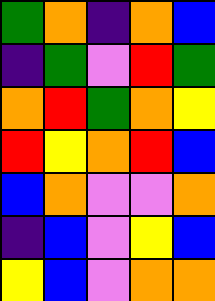[["green", "orange", "indigo", "orange", "blue"], ["indigo", "green", "violet", "red", "green"], ["orange", "red", "green", "orange", "yellow"], ["red", "yellow", "orange", "red", "blue"], ["blue", "orange", "violet", "violet", "orange"], ["indigo", "blue", "violet", "yellow", "blue"], ["yellow", "blue", "violet", "orange", "orange"]]